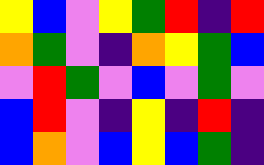[["yellow", "blue", "violet", "yellow", "green", "red", "indigo", "red"], ["orange", "green", "violet", "indigo", "orange", "yellow", "green", "blue"], ["violet", "red", "green", "violet", "blue", "violet", "green", "violet"], ["blue", "red", "violet", "indigo", "yellow", "indigo", "red", "indigo"], ["blue", "orange", "violet", "blue", "yellow", "blue", "green", "indigo"]]